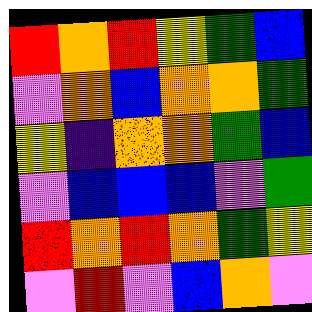[["red", "orange", "red", "yellow", "green", "blue"], ["violet", "orange", "blue", "orange", "orange", "green"], ["yellow", "indigo", "orange", "orange", "green", "blue"], ["violet", "blue", "blue", "blue", "violet", "green"], ["red", "orange", "red", "orange", "green", "yellow"], ["violet", "red", "violet", "blue", "orange", "violet"]]